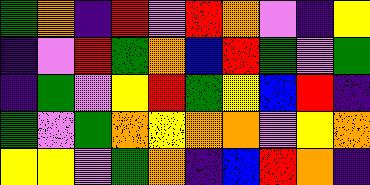[["green", "orange", "indigo", "red", "violet", "red", "orange", "violet", "indigo", "yellow"], ["indigo", "violet", "red", "green", "orange", "blue", "red", "green", "violet", "green"], ["indigo", "green", "violet", "yellow", "red", "green", "yellow", "blue", "red", "indigo"], ["green", "violet", "green", "orange", "yellow", "orange", "orange", "violet", "yellow", "orange"], ["yellow", "yellow", "violet", "green", "orange", "indigo", "blue", "red", "orange", "indigo"]]